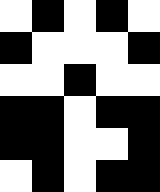[["white", "black", "white", "black", "white"], ["black", "white", "white", "white", "black"], ["white", "white", "black", "white", "white"], ["black", "black", "white", "black", "black"], ["black", "black", "white", "white", "black"], ["white", "black", "white", "black", "black"]]